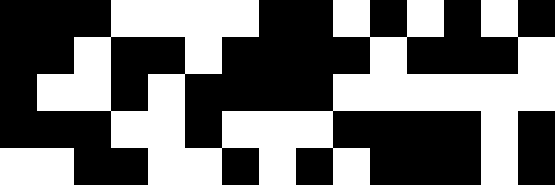[["black", "black", "black", "white", "white", "white", "white", "black", "black", "white", "black", "white", "black", "white", "black"], ["black", "black", "white", "black", "black", "white", "black", "black", "black", "black", "white", "black", "black", "black", "white"], ["black", "white", "white", "black", "white", "black", "black", "black", "black", "white", "white", "white", "white", "white", "white"], ["black", "black", "black", "white", "white", "black", "white", "white", "white", "black", "black", "black", "black", "white", "black"], ["white", "white", "black", "black", "white", "white", "black", "white", "black", "white", "black", "black", "black", "white", "black"]]